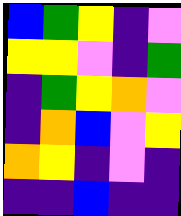[["blue", "green", "yellow", "indigo", "violet"], ["yellow", "yellow", "violet", "indigo", "green"], ["indigo", "green", "yellow", "orange", "violet"], ["indigo", "orange", "blue", "violet", "yellow"], ["orange", "yellow", "indigo", "violet", "indigo"], ["indigo", "indigo", "blue", "indigo", "indigo"]]